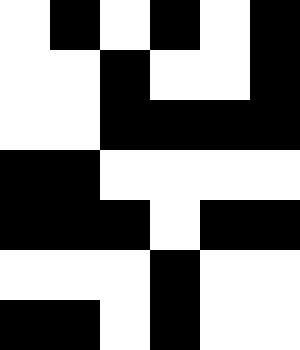[["white", "black", "white", "black", "white", "black"], ["white", "white", "black", "white", "white", "black"], ["white", "white", "black", "black", "black", "black"], ["black", "black", "white", "white", "white", "white"], ["black", "black", "black", "white", "black", "black"], ["white", "white", "white", "black", "white", "white"], ["black", "black", "white", "black", "white", "white"]]